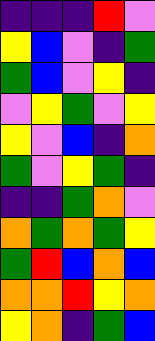[["indigo", "indigo", "indigo", "red", "violet"], ["yellow", "blue", "violet", "indigo", "green"], ["green", "blue", "violet", "yellow", "indigo"], ["violet", "yellow", "green", "violet", "yellow"], ["yellow", "violet", "blue", "indigo", "orange"], ["green", "violet", "yellow", "green", "indigo"], ["indigo", "indigo", "green", "orange", "violet"], ["orange", "green", "orange", "green", "yellow"], ["green", "red", "blue", "orange", "blue"], ["orange", "orange", "red", "yellow", "orange"], ["yellow", "orange", "indigo", "green", "blue"]]